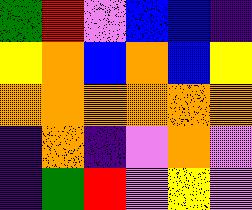[["green", "red", "violet", "blue", "blue", "indigo"], ["yellow", "orange", "blue", "orange", "blue", "yellow"], ["orange", "orange", "orange", "orange", "orange", "orange"], ["indigo", "orange", "indigo", "violet", "orange", "violet"], ["indigo", "green", "red", "violet", "yellow", "violet"]]